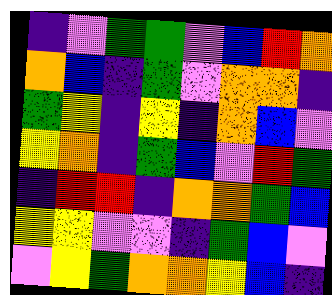[["indigo", "violet", "green", "green", "violet", "blue", "red", "orange"], ["orange", "blue", "indigo", "green", "violet", "orange", "orange", "indigo"], ["green", "yellow", "indigo", "yellow", "indigo", "orange", "blue", "violet"], ["yellow", "orange", "indigo", "green", "blue", "violet", "red", "green"], ["indigo", "red", "red", "indigo", "orange", "orange", "green", "blue"], ["yellow", "yellow", "violet", "violet", "indigo", "green", "blue", "violet"], ["violet", "yellow", "green", "orange", "orange", "yellow", "blue", "indigo"]]